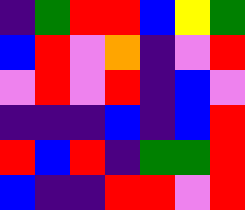[["indigo", "green", "red", "red", "blue", "yellow", "green"], ["blue", "red", "violet", "orange", "indigo", "violet", "red"], ["violet", "red", "violet", "red", "indigo", "blue", "violet"], ["indigo", "indigo", "indigo", "blue", "indigo", "blue", "red"], ["red", "blue", "red", "indigo", "green", "green", "red"], ["blue", "indigo", "indigo", "red", "red", "violet", "red"]]